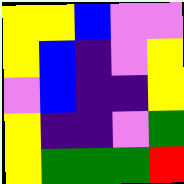[["yellow", "yellow", "blue", "violet", "violet"], ["yellow", "blue", "indigo", "violet", "yellow"], ["violet", "blue", "indigo", "indigo", "yellow"], ["yellow", "indigo", "indigo", "violet", "green"], ["yellow", "green", "green", "green", "red"]]